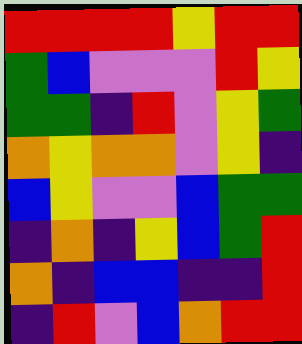[["red", "red", "red", "red", "yellow", "red", "red"], ["green", "blue", "violet", "violet", "violet", "red", "yellow"], ["green", "green", "indigo", "red", "violet", "yellow", "green"], ["orange", "yellow", "orange", "orange", "violet", "yellow", "indigo"], ["blue", "yellow", "violet", "violet", "blue", "green", "green"], ["indigo", "orange", "indigo", "yellow", "blue", "green", "red"], ["orange", "indigo", "blue", "blue", "indigo", "indigo", "red"], ["indigo", "red", "violet", "blue", "orange", "red", "red"]]